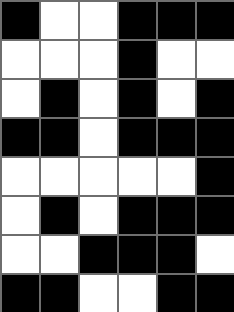[["black", "white", "white", "black", "black", "black"], ["white", "white", "white", "black", "white", "white"], ["white", "black", "white", "black", "white", "black"], ["black", "black", "white", "black", "black", "black"], ["white", "white", "white", "white", "white", "black"], ["white", "black", "white", "black", "black", "black"], ["white", "white", "black", "black", "black", "white"], ["black", "black", "white", "white", "black", "black"]]